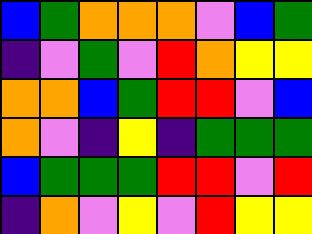[["blue", "green", "orange", "orange", "orange", "violet", "blue", "green"], ["indigo", "violet", "green", "violet", "red", "orange", "yellow", "yellow"], ["orange", "orange", "blue", "green", "red", "red", "violet", "blue"], ["orange", "violet", "indigo", "yellow", "indigo", "green", "green", "green"], ["blue", "green", "green", "green", "red", "red", "violet", "red"], ["indigo", "orange", "violet", "yellow", "violet", "red", "yellow", "yellow"]]